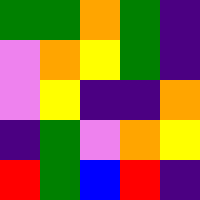[["green", "green", "orange", "green", "indigo"], ["violet", "orange", "yellow", "green", "indigo"], ["violet", "yellow", "indigo", "indigo", "orange"], ["indigo", "green", "violet", "orange", "yellow"], ["red", "green", "blue", "red", "indigo"]]